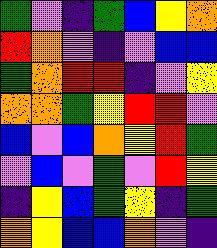[["green", "violet", "indigo", "green", "blue", "yellow", "orange"], ["red", "orange", "violet", "indigo", "violet", "blue", "blue"], ["green", "orange", "red", "red", "indigo", "violet", "yellow"], ["orange", "orange", "green", "yellow", "red", "red", "violet"], ["blue", "violet", "blue", "orange", "yellow", "red", "green"], ["violet", "blue", "violet", "green", "violet", "red", "yellow"], ["indigo", "yellow", "blue", "green", "yellow", "indigo", "green"], ["orange", "yellow", "blue", "blue", "orange", "violet", "indigo"]]